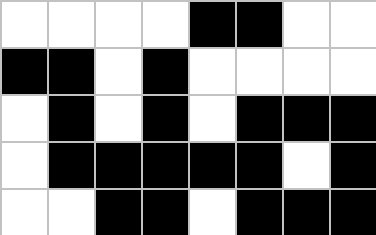[["white", "white", "white", "white", "black", "black", "white", "white"], ["black", "black", "white", "black", "white", "white", "white", "white"], ["white", "black", "white", "black", "white", "black", "black", "black"], ["white", "black", "black", "black", "black", "black", "white", "black"], ["white", "white", "black", "black", "white", "black", "black", "black"]]